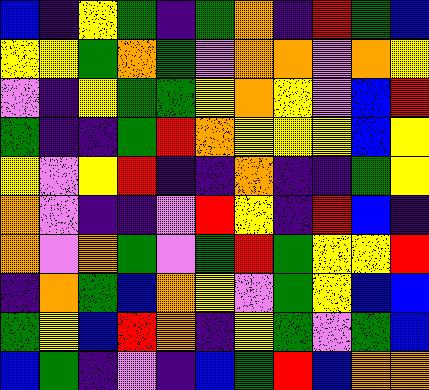[["blue", "indigo", "yellow", "green", "indigo", "green", "orange", "indigo", "red", "green", "blue"], ["yellow", "yellow", "green", "orange", "green", "violet", "orange", "orange", "violet", "orange", "yellow"], ["violet", "indigo", "yellow", "green", "green", "yellow", "orange", "yellow", "violet", "blue", "red"], ["green", "indigo", "indigo", "green", "red", "orange", "yellow", "yellow", "yellow", "blue", "yellow"], ["yellow", "violet", "yellow", "red", "indigo", "indigo", "orange", "indigo", "indigo", "green", "yellow"], ["orange", "violet", "indigo", "indigo", "violet", "red", "yellow", "indigo", "red", "blue", "indigo"], ["orange", "violet", "orange", "green", "violet", "green", "red", "green", "yellow", "yellow", "red"], ["indigo", "orange", "green", "blue", "orange", "yellow", "violet", "green", "yellow", "blue", "blue"], ["green", "yellow", "blue", "red", "orange", "indigo", "yellow", "green", "violet", "green", "blue"], ["blue", "green", "indigo", "violet", "indigo", "blue", "green", "red", "blue", "orange", "orange"]]